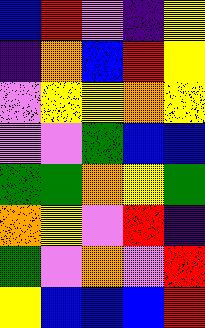[["blue", "red", "violet", "indigo", "yellow"], ["indigo", "orange", "blue", "red", "yellow"], ["violet", "yellow", "yellow", "orange", "yellow"], ["violet", "violet", "green", "blue", "blue"], ["green", "green", "orange", "yellow", "green"], ["orange", "yellow", "violet", "red", "indigo"], ["green", "violet", "orange", "violet", "red"], ["yellow", "blue", "blue", "blue", "red"]]